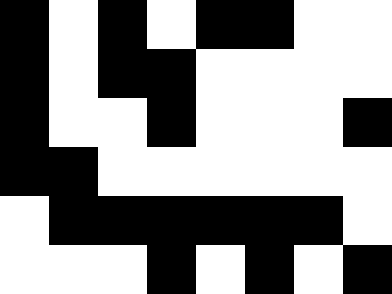[["black", "white", "black", "white", "black", "black", "white", "white"], ["black", "white", "black", "black", "white", "white", "white", "white"], ["black", "white", "white", "black", "white", "white", "white", "black"], ["black", "black", "white", "white", "white", "white", "white", "white"], ["white", "black", "black", "black", "black", "black", "black", "white"], ["white", "white", "white", "black", "white", "black", "white", "black"]]